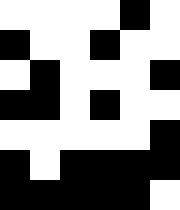[["white", "white", "white", "white", "black", "white"], ["black", "white", "white", "black", "white", "white"], ["white", "black", "white", "white", "white", "black"], ["black", "black", "white", "black", "white", "white"], ["white", "white", "white", "white", "white", "black"], ["black", "white", "black", "black", "black", "black"], ["black", "black", "black", "black", "black", "white"]]